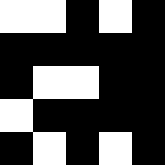[["white", "white", "black", "white", "black"], ["black", "black", "black", "black", "black"], ["black", "white", "white", "black", "black"], ["white", "black", "black", "black", "black"], ["black", "white", "black", "white", "black"]]